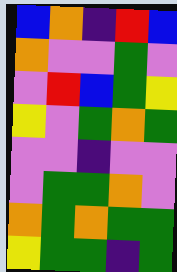[["blue", "orange", "indigo", "red", "blue"], ["orange", "violet", "violet", "green", "violet"], ["violet", "red", "blue", "green", "yellow"], ["yellow", "violet", "green", "orange", "green"], ["violet", "violet", "indigo", "violet", "violet"], ["violet", "green", "green", "orange", "violet"], ["orange", "green", "orange", "green", "green"], ["yellow", "green", "green", "indigo", "green"]]